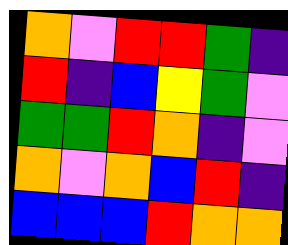[["orange", "violet", "red", "red", "green", "indigo"], ["red", "indigo", "blue", "yellow", "green", "violet"], ["green", "green", "red", "orange", "indigo", "violet"], ["orange", "violet", "orange", "blue", "red", "indigo"], ["blue", "blue", "blue", "red", "orange", "orange"]]